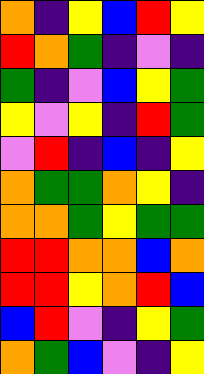[["orange", "indigo", "yellow", "blue", "red", "yellow"], ["red", "orange", "green", "indigo", "violet", "indigo"], ["green", "indigo", "violet", "blue", "yellow", "green"], ["yellow", "violet", "yellow", "indigo", "red", "green"], ["violet", "red", "indigo", "blue", "indigo", "yellow"], ["orange", "green", "green", "orange", "yellow", "indigo"], ["orange", "orange", "green", "yellow", "green", "green"], ["red", "red", "orange", "orange", "blue", "orange"], ["red", "red", "yellow", "orange", "red", "blue"], ["blue", "red", "violet", "indigo", "yellow", "green"], ["orange", "green", "blue", "violet", "indigo", "yellow"]]